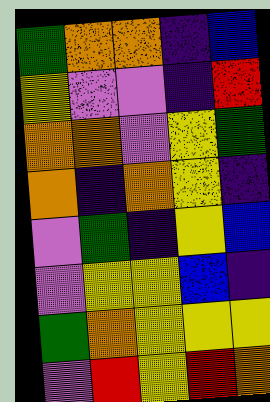[["green", "orange", "orange", "indigo", "blue"], ["yellow", "violet", "violet", "indigo", "red"], ["orange", "orange", "violet", "yellow", "green"], ["orange", "indigo", "orange", "yellow", "indigo"], ["violet", "green", "indigo", "yellow", "blue"], ["violet", "yellow", "yellow", "blue", "indigo"], ["green", "orange", "yellow", "yellow", "yellow"], ["violet", "red", "yellow", "red", "orange"]]